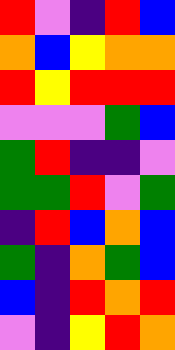[["red", "violet", "indigo", "red", "blue"], ["orange", "blue", "yellow", "orange", "orange"], ["red", "yellow", "red", "red", "red"], ["violet", "violet", "violet", "green", "blue"], ["green", "red", "indigo", "indigo", "violet"], ["green", "green", "red", "violet", "green"], ["indigo", "red", "blue", "orange", "blue"], ["green", "indigo", "orange", "green", "blue"], ["blue", "indigo", "red", "orange", "red"], ["violet", "indigo", "yellow", "red", "orange"]]